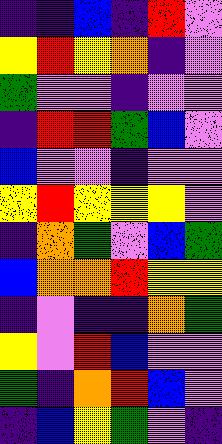[["indigo", "indigo", "blue", "indigo", "red", "violet"], ["yellow", "red", "yellow", "orange", "indigo", "violet"], ["green", "violet", "violet", "indigo", "violet", "violet"], ["indigo", "red", "red", "green", "blue", "violet"], ["blue", "violet", "violet", "indigo", "violet", "violet"], ["yellow", "red", "yellow", "yellow", "yellow", "violet"], ["indigo", "orange", "green", "violet", "blue", "green"], ["blue", "orange", "orange", "red", "yellow", "yellow"], ["indigo", "violet", "indigo", "indigo", "orange", "green"], ["yellow", "violet", "red", "blue", "violet", "violet"], ["green", "indigo", "orange", "red", "blue", "violet"], ["indigo", "blue", "yellow", "green", "violet", "indigo"]]